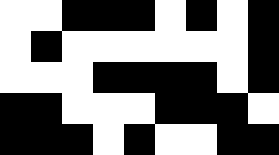[["white", "white", "black", "black", "black", "white", "black", "white", "black"], ["white", "black", "white", "white", "white", "white", "white", "white", "black"], ["white", "white", "white", "black", "black", "black", "black", "white", "black"], ["black", "black", "white", "white", "white", "black", "black", "black", "white"], ["black", "black", "black", "white", "black", "white", "white", "black", "black"]]